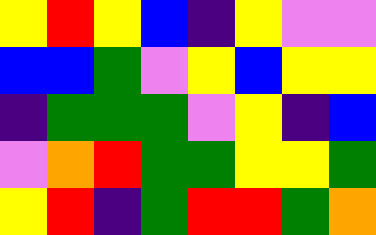[["yellow", "red", "yellow", "blue", "indigo", "yellow", "violet", "violet"], ["blue", "blue", "green", "violet", "yellow", "blue", "yellow", "yellow"], ["indigo", "green", "green", "green", "violet", "yellow", "indigo", "blue"], ["violet", "orange", "red", "green", "green", "yellow", "yellow", "green"], ["yellow", "red", "indigo", "green", "red", "red", "green", "orange"]]